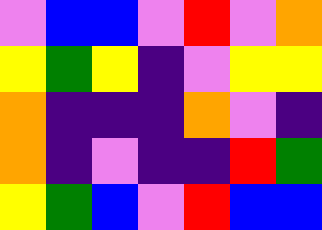[["violet", "blue", "blue", "violet", "red", "violet", "orange"], ["yellow", "green", "yellow", "indigo", "violet", "yellow", "yellow"], ["orange", "indigo", "indigo", "indigo", "orange", "violet", "indigo"], ["orange", "indigo", "violet", "indigo", "indigo", "red", "green"], ["yellow", "green", "blue", "violet", "red", "blue", "blue"]]